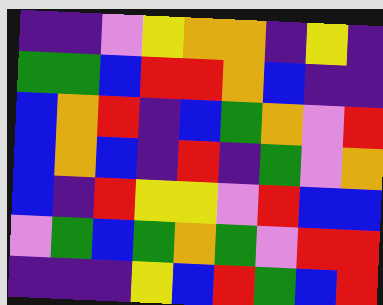[["indigo", "indigo", "violet", "yellow", "orange", "orange", "indigo", "yellow", "indigo"], ["green", "green", "blue", "red", "red", "orange", "blue", "indigo", "indigo"], ["blue", "orange", "red", "indigo", "blue", "green", "orange", "violet", "red"], ["blue", "orange", "blue", "indigo", "red", "indigo", "green", "violet", "orange"], ["blue", "indigo", "red", "yellow", "yellow", "violet", "red", "blue", "blue"], ["violet", "green", "blue", "green", "orange", "green", "violet", "red", "red"], ["indigo", "indigo", "indigo", "yellow", "blue", "red", "green", "blue", "red"]]